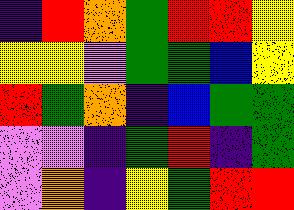[["indigo", "red", "orange", "green", "red", "red", "yellow"], ["yellow", "yellow", "violet", "green", "green", "blue", "yellow"], ["red", "green", "orange", "indigo", "blue", "green", "green"], ["violet", "violet", "indigo", "green", "red", "indigo", "green"], ["violet", "orange", "indigo", "yellow", "green", "red", "red"]]